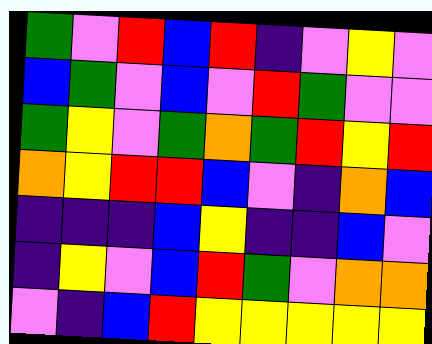[["green", "violet", "red", "blue", "red", "indigo", "violet", "yellow", "violet"], ["blue", "green", "violet", "blue", "violet", "red", "green", "violet", "violet"], ["green", "yellow", "violet", "green", "orange", "green", "red", "yellow", "red"], ["orange", "yellow", "red", "red", "blue", "violet", "indigo", "orange", "blue"], ["indigo", "indigo", "indigo", "blue", "yellow", "indigo", "indigo", "blue", "violet"], ["indigo", "yellow", "violet", "blue", "red", "green", "violet", "orange", "orange"], ["violet", "indigo", "blue", "red", "yellow", "yellow", "yellow", "yellow", "yellow"]]